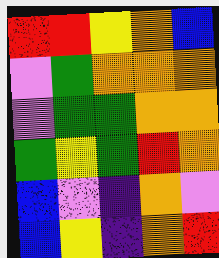[["red", "red", "yellow", "orange", "blue"], ["violet", "green", "orange", "orange", "orange"], ["violet", "green", "green", "orange", "orange"], ["green", "yellow", "green", "red", "orange"], ["blue", "violet", "indigo", "orange", "violet"], ["blue", "yellow", "indigo", "orange", "red"]]